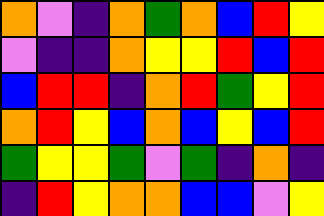[["orange", "violet", "indigo", "orange", "green", "orange", "blue", "red", "yellow"], ["violet", "indigo", "indigo", "orange", "yellow", "yellow", "red", "blue", "red"], ["blue", "red", "red", "indigo", "orange", "red", "green", "yellow", "red"], ["orange", "red", "yellow", "blue", "orange", "blue", "yellow", "blue", "red"], ["green", "yellow", "yellow", "green", "violet", "green", "indigo", "orange", "indigo"], ["indigo", "red", "yellow", "orange", "orange", "blue", "blue", "violet", "yellow"]]